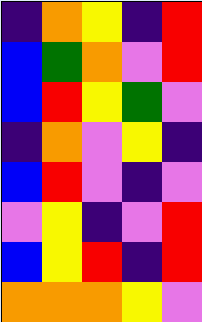[["indigo", "orange", "yellow", "indigo", "red"], ["blue", "green", "orange", "violet", "red"], ["blue", "red", "yellow", "green", "violet"], ["indigo", "orange", "violet", "yellow", "indigo"], ["blue", "red", "violet", "indigo", "violet"], ["violet", "yellow", "indigo", "violet", "red"], ["blue", "yellow", "red", "indigo", "red"], ["orange", "orange", "orange", "yellow", "violet"]]